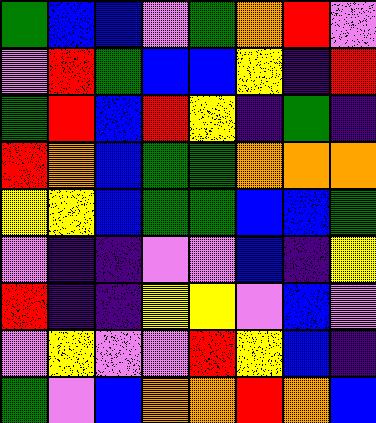[["green", "blue", "blue", "violet", "green", "orange", "red", "violet"], ["violet", "red", "green", "blue", "blue", "yellow", "indigo", "red"], ["green", "red", "blue", "red", "yellow", "indigo", "green", "indigo"], ["red", "orange", "blue", "green", "green", "orange", "orange", "orange"], ["yellow", "yellow", "blue", "green", "green", "blue", "blue", "green"], ["violet", "indigo", "indigo", "violet", "violet", "blue", "indigo", "yellow"], ["red", "indigo", "indigo", "yellow", "yellow", "violet", "blue", "violet"], ["violet", "yellow", "violet", "violet", "red", "yellow", "blue", "indigo"], ["green", "violet", "blue", "orange", "orange", "red", "orange", "blue"]]